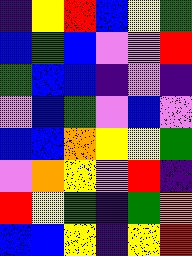[["indigo", "yellow", "red", "blue", "yellow", "green"], ["blue", "green", "blue", "violet", "violet", "red"], ["green", "blue", "blue", "indigo", "violet", "indigo"], ["violet", "blue", "green", "violet", "blue", "violet"], ["blue", "blue", "orange", "yellow", "yellow", "green"], ["violet", "orange", "yellow", "violet", "red", "indigo"], ["red", "yellow", "green", "indigo", "green", "orange"], ["blue", "blue", "yellow", "indigo", "yellow", "red"]]